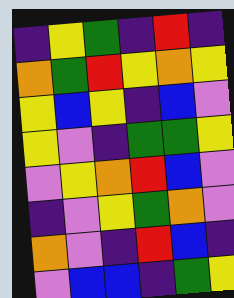[["indigo", "yellow", "green", "indigo", "red", "indigo"], ["orange", "green", "red", "yellow", "orange", "yellow"], ["yellow", "blue", "yellow", "indigo", "blue", "violet"], ["yellow", "violet", "indigo", "green", "green", "yellow"], ["violet", "yellow", "orange", "red", "blue", "violet"], ["indigo", "violet", "yellow", "green", "orange", "violet"], ["orange", "violet", "indigo", "red", "blue", "indigo"], ["violet", "blue", "blue", "indigo", "green", "yellow"]]